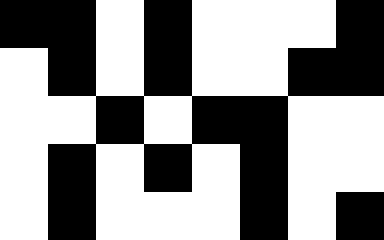[["black", "black", "white", "black", "white", "white", "white", "black"], ["white", "black", "white", "black", "white", "white", "black", "black"], ["white", "white", "black", "white", "black", "black", "white", "white"], ["white", "black", "white", "black", "white", "black", "white", "white"], ["white", "black", "white", "white", "white", "black", "white", "black"]]